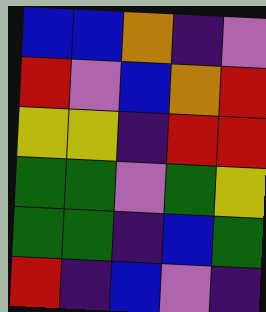[["blue", "blue", "orange", "indigo", "violet"], ["red", "violet", "blue", "orange", "red"], ["yellow", "yellow", "indigo", "red", "red"], ["green", "green", "violet", "green", "yellow"], ["green", "green", "indigo", "blue", "green"], ["red", "indigo", "blue", "violet", "indigo"]]